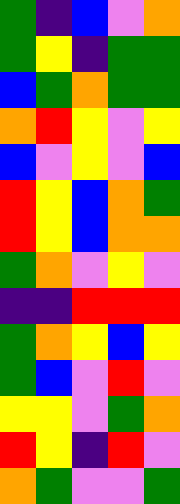[["green", "indigo", "blue", "violet", "orange"], ["green", "yellow", "indigo", "green", "green"], ["blue", "green", "orange", "green", "green"], ["orange", "red", "yellow", "violet", "yellow"], ["blue", "violet", "yellow", "violet", "blue"], ["red", "yellow", "blue", "orange", "green"], ["red", "yellow", "blue", "orange", "orange"], ["green", "orange", "violet", "yellow", "violet"], ["indigo", "indigo", "red", "red", "red"], ["green", "orange", "yellow", "blue", "yellow"], ["green", "blue", "violet", "red", "violet"], ["yellow", "yellow", "violet", "green", "orange"], ["red", "yellow", "indigo", "red", "violet"], ["orange", "green", "violet", "violet", "green"]]